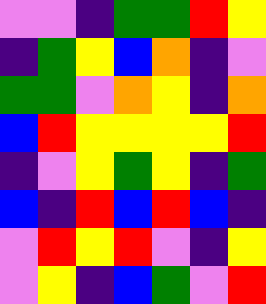[["violet", "violet", "indigo", "green", "green", "red", "yellow"], ["indigo", "green", "yellow", "blue", "orange", "indigo", "violet"], ["green", "green", "violet", "orange", "yellow", "indigo", "orange"], ["blue", "red", "yellow", "yellow", "yellow", "yellow", "red"], ["indigo", "violet", "yellow", "green", "yellow", "indigo", "green"], ["blue", "indigo", "red", "blue", "red", "blue", "indigo"], ["violet", "red", "yellow", "red", "violet", "indigo", "yellow"], ["violet", "yellow", "indigo", "blue", "green", "violet", "red"]]